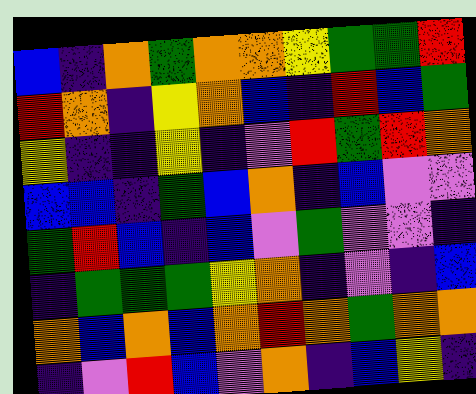[["blue", "indigo", "orange", "green", "orange", "orange", "yellow", "green", "green", "red"], ["red", "orange", "indigo", "yellow", "orange", "blue", "indigo", "red", "blue", "green"], ["yellow", "indigo", "indigo", "yellow", "indigo", "violet", "red", "green", "red", "orange"], ["blue", "blue", "indigo", "green", "blue", "orange", "indigo", "blue", "violet", "violet"], ["green", "red", "blue", "indigo", "blue", "violet", "green", "violet", "violet", "indigo"], ["indigo", "green", "green", "green", "yellow", "orange", "indigo", "violet", "indigo", "blue"], ["orange", "blue", "orange", "blue", "orange", "red", "orange", "green", "orange", "orange"], ["indigo", "violet", "red", "blue", "violet", "orange", "indigo", "blue", "yellow", "indigo"]]